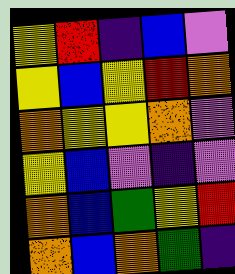[["yellow", "red", "indigo", "blue", "violet"], ["yellow", "blue", "yellow", "red", "orange"], ["orange", "yellow", "yellow", "orange", "violet"], ["yellow", "blue", "violet", "indigo", "violet"], ["orange", "blue", "green", "yellow", "red"], ["orange", "blue", "orange", "green", "indigo"]]